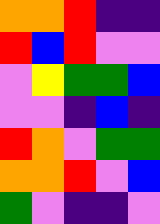[["orange", "orange", "red", "indigo", "indigo"], ["red", "blue", "red", "violet", "violet"], ["violet", "yellow", "green", "green", "blue"], ["violet", "violet", "indigo", "blue", "indigo"], ["red", "orange", "violet", "green", "green"], ["orange", "orange", "red", "violet", "blue"], ["green", "violet", "indigo", "indigo", "violet"]]